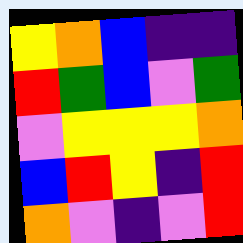[["yellow", "orange", "blue", "indigo", "indigo"], ["red", "green", "blue", "violet", "green"], ["violet", "yellow", "yellow", "yellow", "orange"], ["blue", "red", "yellow", "indigo", "red"], ["orange", "violet", "indigo", "violet", "red"]]